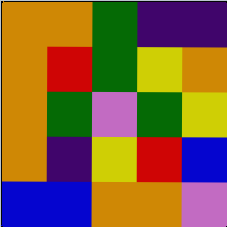[["orange", "orange", "green", "indigo", "indigo"], ["orange", "red", "green", "yellow", "orange"], ["orange", "green", "violet", "green", "yellow"], ["orange", "indigo", "yellow", "red", "blue"], ["blue", "blue", "orange", "orange", "violet"]]